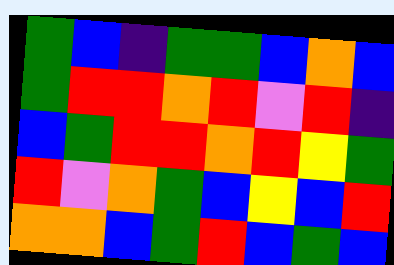[["green", "blue", "indigo", "green", "green", "blue", "orange", "blue"], ["green", "red", "red", "orange", "red", "violet", "red", "indigo"], ["blue", "green", "red", "red", "orange", "red", "yellow", "green"], ["red", "violet", "orange", "green", "blue", "yellow", "blue", "red"], ["orange", "orange", "blue", "green", "red", "blue", "green", "blue"]]